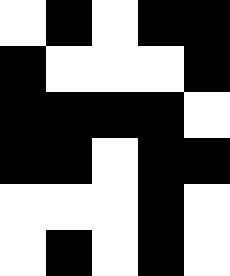[["white", "black", "white", "black", "black"], ["black", "white", "white", "white", "black"], ["black", "black", "black", "black", "white"], ["black", "black", "white", "black", "black"], ["white", "white", "white", "black", "white"], ["white", "black", "white", "black", "white"]]